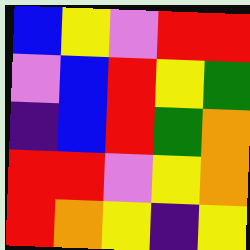[["blue", "yellow", "violet", "red", "red"], ["violet", "blue", "red", "yellow", "green"], ["indigo", "blue", "red", "green", "orange"], ["red", "red", "violet", "yellow", "orange"], ["red", "orange", "yellow", "indigo", "yellow"]]